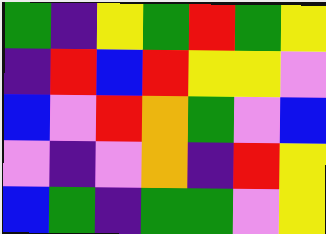[["green", "indigo", "yellow", "green", "red", "green", "yellow"], ["indigo", "red", "blue", "red", "yellow", "yellow", "violet"], ["blue", "violet", "red", "orange", "green", "violet", "blue"], ["violet", "indigo", "violet", "orange", "indigo", "red", "yellow"], ["blue", "green", "indigo", "green", "green", "violet", "yellow"]]